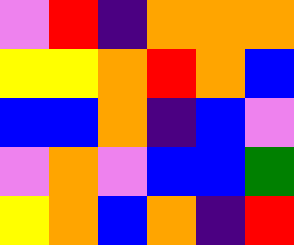[["violet", "red", "indigo", "orange", "orange", "orange"], ["yellow", "yellow", "orange", "red", "orange", "blue"], ["blue", "blue", "orange", "indigo", "blue", "violet"], ["violet", "orange", "violet", "blue", "blue", "green"], ["yellow", "orange", "blue", "orange", "indigo", "red"]]